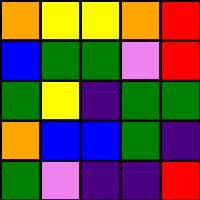[["orange", "yellow", "yellow", "orange", "red"], ["blue", "green", "green", "violet", "red"], ["green", "yellow", "indigo", "green", "green"], ["orange", "blue", "blue", "green", "indigo"], ["green", "violet", "indigo", "indigo", "red"]]